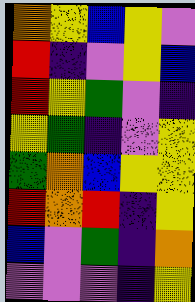[["orange", "yellow", "blue", "yellow", "violet"], ["red", "indigo", "violet", "yellow", "blue"], ["red", "yellow", "green", "violet", "indigo"], ["yellow", "green", "indigo", "violet", "yellow"], ["green", "orange", "blue", "yellow", "yellow"], ["red", "orange", "red", "indigo", "yellow"], ["blue", "violet", "green", "indigo", "orange"], ["violet", "violet", "violet", "indigo", "yellow"]]